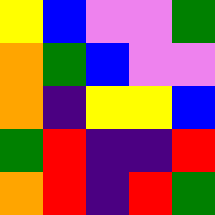[["yellow", "blue", "violet", "violet", "green"], ["orange", "green", "blue", "violet", "violet"], ["orange", "indigo", "yellow", "yellow", "blue"], ["green", "red", "indigo", "indigo", "red"], ["orange", "red", "indigo", "red", "green"]]